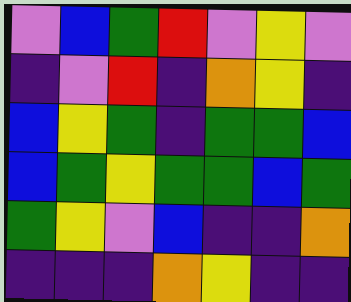[["violet", "blue", "green", "red", "violet", "yellow", "violet"], ["indigo", "violet", "red", "indigo", "orange", "yellow", "indigo"], ["blue", "yellow", "green", "indigo", "green", "green", "blue"], ["blue", "green", "yellow", "green", "green", "blue", "green"], ["green", "yellow", "violet", "blue", "indigo", "indigo", "orange"], ["indigo", "indigo", "indigo", "orange", "yellow", "indigo", "indigo"]]